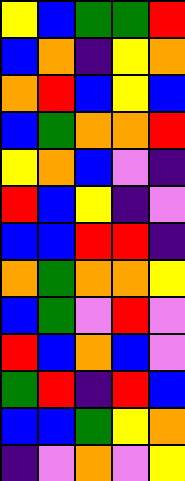[["yellow", "blue", "green", "green", "red"], ["blue", "orange", "indigo", "yellow", "orange"], ["orange", "red", "blue", "yellow", "blue"], ["blue", "green", "orange", "orange", "red"], ["yellow", "orange", "blue", "violet", "indigo"], ["red", "blue", "yellow", "indigo", "violet"], ["blue", "blue", "red", "red", "indigo"], ["orange", "green", "orange", "orange", "yellow"], ["blue", "green", "violet", "red", "violet"], ["red", "blue", "orange", "blue", "violet"], ["green", "red", "indigo", "red", "blue"], ["blue", "blue", "green", "yellow", "orange"], ["indigo", "violet", "orange", "violet", "yellow"]]